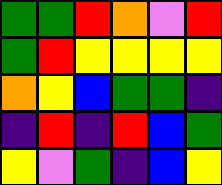[["green", "green", "red", "orange", "violet", "red"], ["green", "red", "yellow", "yellow", "yellow", "yellow"], ["orange", "yellow", "blue", "green", "green", "indigo"], ["indigo", "red", "indigo", "red", "blue", "green"], ["yellow", "violet", "green", "indigo", "blue", "yellow"]]